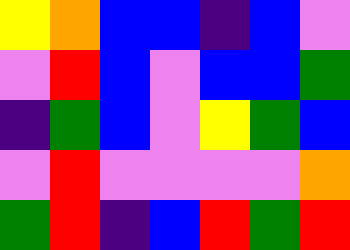[["yellow", "orange", "blue", "blue", "indigo", "blue", "violet"], ["violet", "red", "blue", "violet", "blue", "blue", "green"], ["indigo", "green", "blue", "violet", "yellow", "green", "blue"], ["violet", "red", "violet", "violet", "violet", "violet", "orange"], ["green", "red", "indigo", "blue", "red", "green", "red"]]